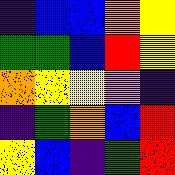[["indigo", "blue", "blue", "orange", "yellow"], ["green", "green", "blue", "red", "yellow"], ["orange", "yellow", "yellow", "violet", "indigo"], ["indigo", "green", "orange", "blue", "red"], ["yellow", "blue", "indigo", "green", "red"]]